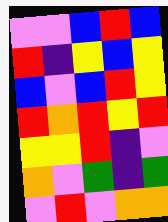[["violet", "violet", "blue", "red", "blue"], ["red", "indigo", "yellow", "blue", "yellow"], ["blue", "violet", "blue", "red", "yellow"], ["red", "orange", "red", "yellow", "red"], ["yellow", "yellow", "red", "indigo", "violet"], ["orange", "violet", "green", "indigo", "green"], ["violet", "red", "violet", "orange", "orange"]]